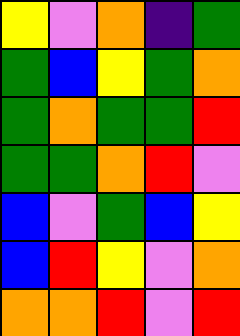[["yellow", "violet", "orange", "indigo", "green"], ["green", "blue", "yellow", "green", "orange"], ["green", "orange", "green", "green", "red"], ["green", "green", "orange", "red", "violet"], ["blue", "violet", "green", "blue", "yellow"], ["blue", "red", "yellow", "violet", "orange"], ["orange", "orange", "red", "violet", "red"]]